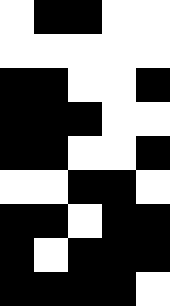[["white", "black", "black", "white", "white"], ["white", "white", "white", "white", "white"], ["black", "black", "white", "white", "black"], ["black", "black", "black", "white", "white"], ["black", "black", "white", "white", "black"], ["white", "white", "black", "black", "white"], ["black", "black", "white", "black", "black"], ["black", "white", "black", "black", "black"], ["black", "black", "black", "black", "white"]]